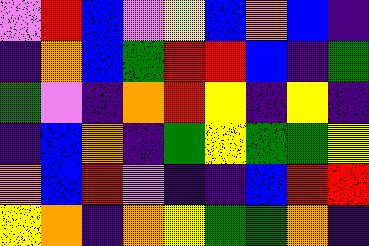[["violet", "red", "blue", "violet", "yellow", "blue", "orange", "blue", "indigo"], ["indigo", "orange", "blue", "green", "red", "red", "blue", "indigo", "green"], ["green", "violet", "indigo", "orange", "red", "yellow", "indigo", "yellow", "indigo"], ["indigo", "blue", "orange", "indigo", "green", "yellow", "green", "green", "yellow"], ["orange", "blue", "red", "violet", "indigo", "indigo", "blue", "red", "red"], ["yellow", "orange", "indigo", "orange", "yellow", "green", "green", "orange", "indigo"]]